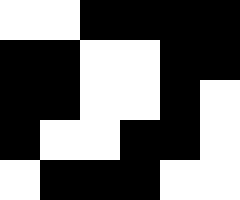[["white", "white", "black", "black", "black", "black"], ["black", "black", "white", "white", "black", "black"], ["black", "black", "white", "white", "black", "white"], ["black", "white", "white", "black", "black", "white"], ["white", "black", "black", "black", "white", "white"]]